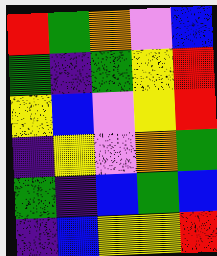[["red", "green", "orange", "violet", "blue"], ["green", "indigo", "green", "yellow", "red"], ["yellow", "blue", "violet", "yellow", "red"], ["indigo", "yellow", "violet", "orange", "green"], ["green", "indigo", "blue", "green", "blue"], ["indigo", "blue", "yellow", "yellow", "red"]]